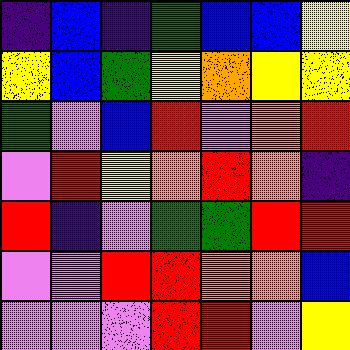[["indigo", "blue", "indigo", "green", "blue", "blue", "yellow"], ["yellow", "blue", "green", "yellow", "orange", "yellow", "yellow"], ["green", "violet", "blue", "red", "violet", "orange", "red"], ["violet", "red", "yellow", "orange", "red", "orange", "indigo"], ["red", "indigo", "violet", "green", "green", "red", "red"], ["violet", "violet", "red", "red", "orange", "orange", "blue"], ["violet", "violet", "violet", "red", "red", "violet", "yellow"]]